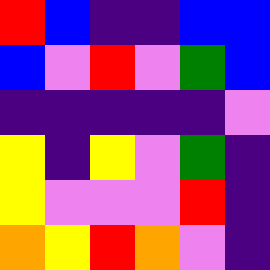[["red", "blue", "indigo", "indigo", "blue", "blue"], ["blue", "violet", "red", "violet", "green", "blue"], ["indigo", "indigo", "indigo", "indigo", "indigo", "violet"], ["yellow", "indigo", "yellow", "violet", "green", "indigo"], ["yellow", "violet", "violet", "violet", "red", "indigo"], ["orange", "yellow", "red", "orange", "violet", "indigo"]]